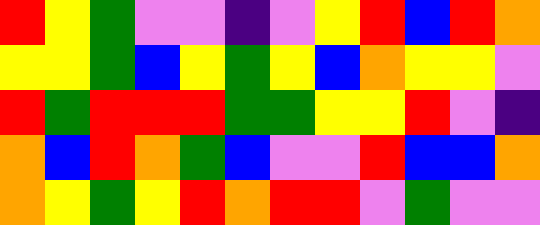[["red", "yellow", "green", "violet", "violet", "indigo", "violet", "yellow", "red", "blue", "red", "orange"], ["yellow", "yellow", "green", "blue", "yellow", "green", "yellow", "blue", "orange", "yellow", "yellow", "violet"], ["red", "green", "red", "red", "red", "green", "green", "yellow", "yellow", "red", "violet", "indigo"], ["orange", "blue", "red", "orange", "green", "blue", "violet", "violet", "red", "blue", "blue", "orange"], ["orange", "yellow", "green", "yellow", "red", "orange", "red", "red", "violet", "green", "violet", "violet"]]